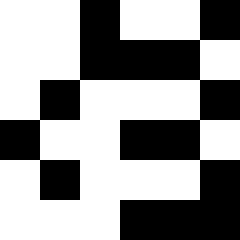[["white", "white", "black", "white", "white", "black"], ["white", "white", "black", "black", "black", "white"], ["white", "black", "white", "white", "white", "black"], ["black", "white", "white", "black", "black", "white"], ["white", "black", "white", "white", "white", "black"], ["white", "white", "white", "black", "black", "black"]]